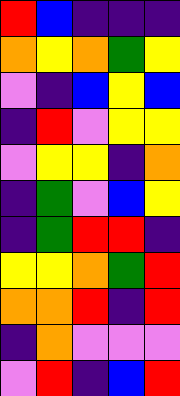[["red", "blue", "indigo", "indigo", "indigo"], ["orange", "yellow", "orange", "green", "yellow"], ["violet", "indigo", "blue", "yellow", "blue"], ["indigo", "red", "violet", "yellow", "yellow"], ["violet", "yellow", "yellow", "indigo", "orange"], ["indigo", "green", "violet", "blue", "yellow"], ["indigo", "green", "red", "red", "indigo"], ["yellow", "yellow", "orange", "green", "red"], ["orange", "orange", "red", "indigo", "red"], ["indigo", "orange", "violet", "violet", "violet"], ["violet", "red", "indigo", "blue", "red"]]